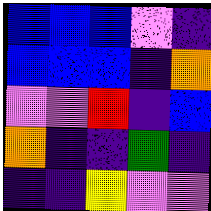[["blue", "blue", "blue", "violet", "indigo"], ["blue", "blue", "blue", "indigo", "orange"], ["violet", "violet", "red", "indigo", "blue"], ["orange", "indigo", "indigo", "green", "indigo"], ["indigo", "indigo", "yellow", "violet", "violet"]]